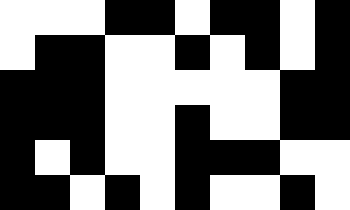[["white", "white", "white", "black", "black", "white", "black", "black", "white", "black"], ["white", "black", "black", "white", "white", "black", "white", "black", "white", "black"], ["black", "black", "black", "white", "white", "white", "white", "white", "black", "black"], ["black", "black", "black", "white", "white", "black", "white", "white", "black", "black"], ["black", "white", "black", "white", "white", "black", "black", "black", "white", "white"], ["black", "black", "white", "black", "white", "black", "white", "white", "black", "white"]]